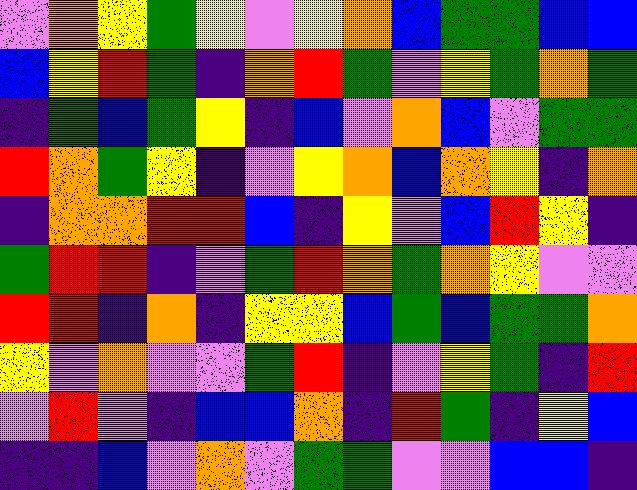[["violet", "orange", "yellow", "green", "yellow", "violet", "yellow", "orange", "blue", "green", "green", "blue", "blue"], ["blue", "yellow", "red", "green", "indigo", "orange", "red", "green", "violet", "yellow", "green", "orange", "green"], ["indigo", "green", "blue", "green", "yellow", "indigo", "blue", "violet", "orange", "blue", "violet", "green", "green"], ["red", "orange", "green", "yellow", "indigo", "violet", "yellow", "orange", "blue", "orange", "yellow", "indigo", "orange"], ["indigo", "orange", "orange", "red", "red", "blue", "indigo", "yellow", "violet", "blue", "red", "yellow", "indigo"], ["green", "red", "red", "indigo", "violet", "green", "red", "orange", "green", "orange", "yellow", "violet", "violet"], ["red", "red", "indigo", "orange", "indigo", "yellow", "yellow", "blue", "green", "blue", "green", "green", "orange"], ["yellow", "violet", "orange", "violet", "violet", "green", "red", "indigo", "violet", "yellow", "green", "indigo", "red"], ["violet", "red", "violet", "indigo", "blue", "blue", "orange", "indigo", "red", "green", "indigo", "yellow", "blue"], ["indigo", "indigo", "blue", "violet", "orange", "violet", "green", "green", "violet", "violet", "blue", "blue", "indigo"]]